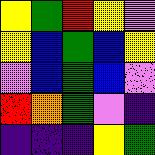[["yellow", "green", "red", "yellow", "violet"], ["yellow", "blue", "green", "blue", "yellow"], ["violet", "blue", "green", "blue", "violet"], ["red", "orange", "green", "violet", "indigo"], ["indigo", "indigo", "indigo", "yellow", "green"]]